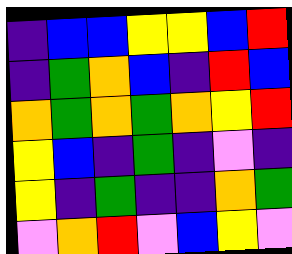[["indigo", "blue", "blue", "yellow", "yellow", "blue", "red"], ["indigo", "green", "orange", "blue", "indigo", "red", "blue"], ["orange", "green", "orange", "green", "orange", "yellow", "red"], ["yellow", "blue", "indigo", "green", "indigo", "violet", "indigo"], ["yellow", "indigo", "green", "indigo", "indigo", "orange", "green"], ["violet", "orange", "red", "violet", "blue", "yellow", "violet"]]